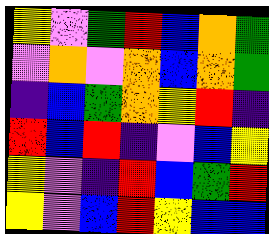[["yellow", "violet", "green", "red", "blue", "orange", "green"], ["violet", "orange", "violet", "orange", "blue", "orange", "green"], ["indigo", "blue", "green", "orange", "yellow", "red", "indigo"], ["red", "blue", "red", "indigo", "violet", "blue", "yellow"], ["yellow", "violet", "indigo", "red", "blue", "green", "red"], ["yellow", "violet", "blue", "red", "yellow", "blue", "blue"]]